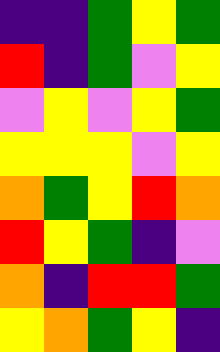[["indigo", "indigo", "green", "yellow", "green"], ["red", "indigo", "green", "violet", "yellow"], ["violet", "yellow", "violet", "yellow", "green"], ["yellow", "yellow", "yellow", "violet", "yellow"], ["orange", "green", "yellow", "red", "orange"], ["red", "yellow", "green", "indigo", "violet"], ["orange", "indigo", "red", "red", "green"], ["yellow", "orange", "green", "yellow", "indigo"]]